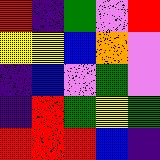[["red", "indigo", "green", "violet", "red"], ["yellow", "yellow", "blue", "orange", "violet"], ["indigo", "blue", "violet", "green", "violet"], ["indigo", "red", "green", "yellow", "green"], ["red", "red", "red", "blue", "indigo"]]